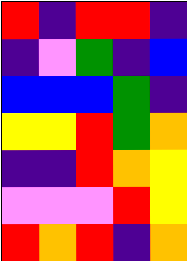[["red", "indigo", "red", "red", "indigo"], ["indigo", "violet", "green", "indigo", "blue"], ["blue", "blue", "blue", "green", "indigo"], ["yellow", "yellow", "red", "green", "orange"], ["indigo", "indigo", "red", "orange", "yellow"], ["violet", "violet", "violet", "red", "yellow"], ["red", "orange", "red", "indigo", "orange"]]